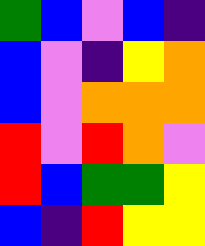[["green", "blue", "violet", "blue", "indigo"], ["blue", "violet", "indigo", "yellow", "orange"], ["blue", "violet", "orange", "orange", "orange"], ["red", "violet", "red", "orange", "violet"], ["red", "blue", "green", "green", "yellow"], ["blue", "indigo", "red", "yellow", "yellow"]]